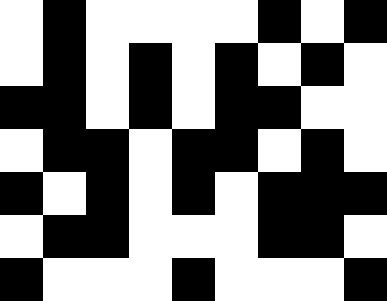[["white", "black", "white", "white", "white", "white", "black", "white", "black"], ["white", "black", "white", "black", "white", "black", "white", "black", "white"], ["black", "black", "white", "black", "white", "black", "black", "white", "white"], ["white", "black", "black", "white", "black", "black", "white", "black", "white"], ["black", "white", "black", "white", "black", "white", "black", "black", "black"], ["white", "black", "black", "white", "white", "white", "black", "black", "white"], ["black", "white", "white", "white", "black", "white", "white", "white", "black"]]